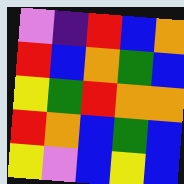[["violet", "indigo", "red", "blue", "orange"], ["red", "blue", "orange", "green", "blue"], ["yellow", "green", "red", "orange", "orange"], ["red", "orange", "blue", "green", "blue"], ["yellow", "violet", "blue", "yellow", "blue"]]